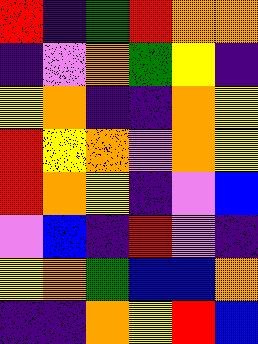[["red", "indigo", "green", "red", "orange", "orange"], ["indigo", "violet", "orange", "green", "yellow", "indigo"], ["yellow", "orange", "indigo", "indigo", "orange", "yellow"], ["red", "yellow", "orange", "violet", "orange", "yellow"], ["red", "orange", "yellow", "indigo", "violet", "blue"], ["violet", "blue", "indigo", "red", "violet", "indigo"], ["yellow", "orange", "green", "blue", "blue", "orange"], ["indigo", "indigo", "orange", "yellow", "red", "blue"]]